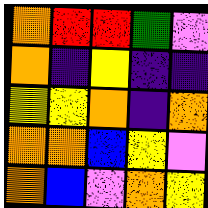[["orange", "red", "red", "green", "violet"], ["orange", "indigo", "yellow", "indigo", "indigo"], ["yellow", "yellow", "orange", "indigo", "orange"], ["orange", "orange", "blue", "yellow", "violet"], ["orange", "blue", "violet", "orange", "yellow"]]